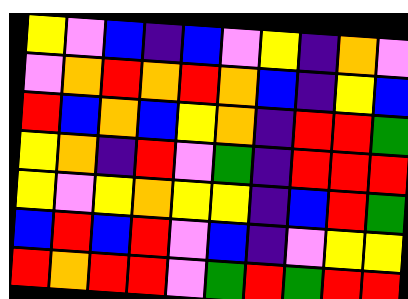[["yellow", "violet", "blue", "indigo", "blue", "violet", "yellow", "indigo", "orange", "violet"], ["violet", "orange", "red", "orange", "red", "orange", "blue", "indigo", "yellow", "blue"], ["red", "blue", "orange", "blue", "yellow", "orange", "indigo", "red", "red", "green"], ["yellow", "orange", "indigo", "red", "violet", "green", "indigo", "red", "red", "red"], ["yellow", "violet", "yellow", "orange", "yellow", "yellow", "indigo", "blue", "red", "green"], ["blue", "red", "blue", "red", "violet", "blue", "indigo", "violet", "yellow", "yellow"], ["red", "orange", "red", "red", "violet", "green", "red", "green", "red", "red"]]